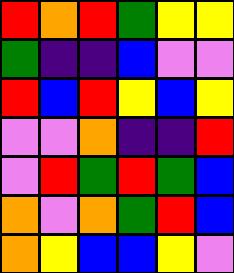[["red", "orange", "red", "green", "yellow", "yellow"], ["green", "indigo", "indigo", "blue", "violet", "violet"], ["red", "blue", "red", "yellow", "blue", "yellow"], ["violet", "violet", "orange", "indigo", "indigo", "red"], ["violet", "red", "green", "red", "green", "blue"], ["orange", "violet", "orange", "green", "red", "blue"], ["orange", "yellow", "blue", "blue", "yellow", "violet"]]